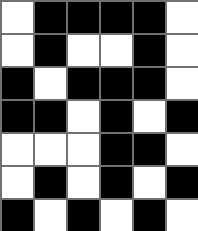[["white", "black", "black", "black", "black", "white"], ["white", "black", "white", "white", "black", "white"], ["black", "white", "black", "black", "black", "white"], ["black", "black", "white", "black", "white", "black"], ["white", "white", "white", "black", "black", "white"], ["white", "black", "white", "black", "white", "black"], ["black", "white", "black", "white", "black", "white"]]